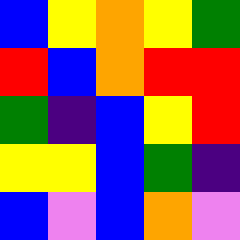[["blue", "yellow", "orange", "yellow", "green"], ["red", "blue", "orange", "red", "red"], ["green", "indigo", "blue", "yellow", "red"], ["yellow", "yellow", "blue", "green", "indigo"], ["blue", "violet", "blue", "orange", "violet"]]